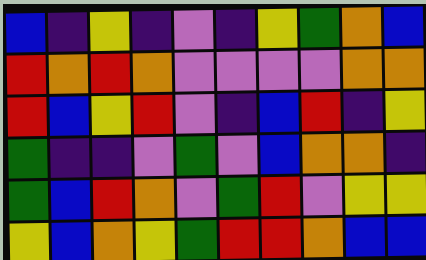[["blue", "indigo", "yellow", "indigo", "violet", "indigo", "yellow", "green", "orange", "blue"], ["red", "orange", "red", "orange", "violet", "violet", "violet", "violet", "orange", "orange"], ["red", "blue", "yellow", "red", "violet", "indigo", "blue", "red", "indigo", "yellow"], ["green", "indigo", "indigo", "violet", "green", "violet", "blue", "orange", "orange", "indigo"], ["green", "blue", "red", "orange", "violet", "green", "red", "violet", "yellow", "yellow"], ["yellow", "blue", "orange", "yellow", "green", "red", "red", "orange", "blue", "blue"]]